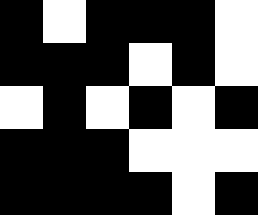[["black", "white", "black", "black", "black", "white"], ["black", "black", "black", "white", "black", "white"], ["white", "black", "white", "black", "white", "black"], ["black", "black", "black", "white", "white", "white"], ["black", "black", "black", "black", "white", "black"]]